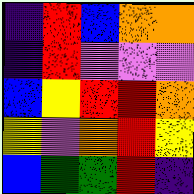[["indigo", "red", "blue", "orange", "orange"], ["indigo", "red", "violet", "violet", "violet"], ["blue", "yellow", "red", "red", "orange"], ["yellow", "violet", "orange", "red", "yellow"], ["blue", "green", "green", "red", "indigo"]]